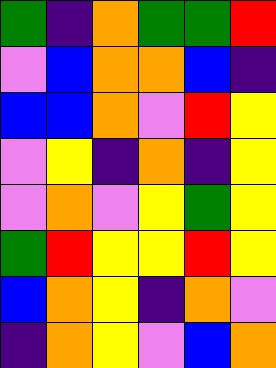[["green", "indigo", "orange", "green", "green", "red"], ["violet", "blue", "orange", "orange", "blue", "indigo"], ["blue", "blue", "orange", "violet", "red", "yellow"], ["violet", "yellow", "indigo", "orange", "indigo", "yellow"], ["violet", "orange", "violet", "yellow", "green", "yellow"], ["green", "red", "yellow", "yellow", "red", "yellow"], ["blue", "orange", "yellow", "indigo", "orange", "violet"], ["indigo", "orange", "yellow", "violet", "blue", "orange"]]